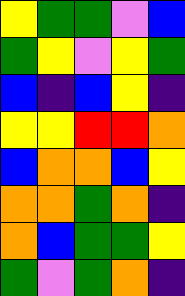[["yellow", "green", "green", "violet", "blue"], ["green", "yellow", "violet", "yellow", "green"], ["blue", "indigo", "blue", "yellow", "indigo"], ["yellow", "yellow", "red", "red", "orange"], ["blue", "orange", "orange", "blue", "yellow"], ["orange", "orange", "green", "orange", "indigo"], ["orange", "blue", "green", "green", "yellow"], ["green", "violet", "green", "orange", "indigo"]]